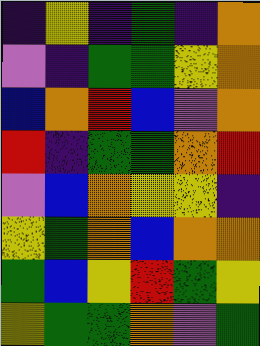[["indigo", "yellow", "indigo", "green", "indigo", "orange"], ["violet", "indigo", "green", "green", "yellow", "orange"], ["blue", "orange", "red", "blue", "violet", "orange"], ["red", "indigo", "green", "green", "orange", "red"], ["violet", "blue", "orange", "yellow", "yellow", "indigo"], ["yellow", "green", "orange", "blue", "orange", "orange"], ["green", "blue", "yellow", "red", "green", "yellow"], ["yellow", "green", "green", "orange", "violet", "green"]]